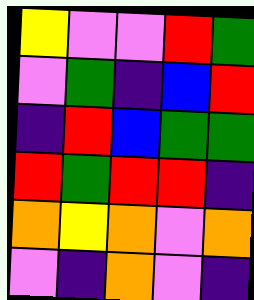[["yellow", "violet", "violet", "red", "green"], ["violet", "green", "indigo", "blue", "red"], ["indigo", "red", "blue", "green", "green"], ["red", "green", "red", "red", "indigo"], ["orange", "yellow", "orange", "violet", "orange"], ["violet", "indigo", "orange", "violet", "indigo"]]